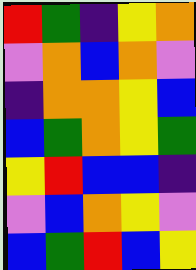[["red", "green", "indigo", "yellow", "orange"], ["violet", "orange", "blue", "orange", "violet"], ["indigo", "orange", "orange", "yellow", "blue"], ["blue", "green", "orange", "yellow", "green"], ["yellow", "red", "blue", "blue", "indigo"], ["violet", "blue", "orange", "yellow", "violet"], ["blue", "green", "red", "blue", "yellow"]]